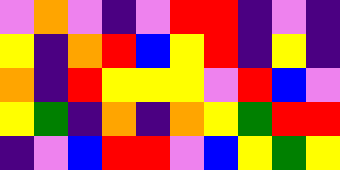[["violet", "orange", "violet", "indigo", "violet", "red", "red", "indigo", "violet", "indigo"], ["yellow", "indigo", "orange", "red", "blue", "yellow", "red", "indigo", "yellow", "indigo"], ["orange", "indigo", "red", "yellow", "yellow", "yellow", "violet", "red", "blue", "violet"], ["yellow", "green", "indigo", "orange", "indigo", "orange", "yellow", "green", "red", "red"], ["indigo", "violet", "blue", "red", "red", "violet", "blue", "yellow", "green", "yellow"]]